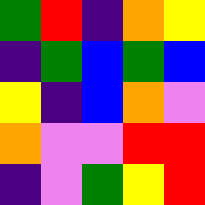[["green", "red", "indigo", "orange", "yellow"], ["indigo", "green", "blue", "green", "blue"], ["yellow", "indigo", "blue", "orange", "violet"], ["orange", "violet", "violet", "red", "red"], ["indigo", "violet", "green", "yellow", "red"]]